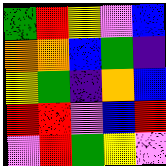[["green", "red", "yellow", "violet", "blue"], ["orange", "orange", "blue", "green", "indigo"], ["yellow", "green", "indigo", "orange", "blue"], ["red", "red", "violet", "blue", "red"], ["violet", "red", "green", "yellow", "violet"]]